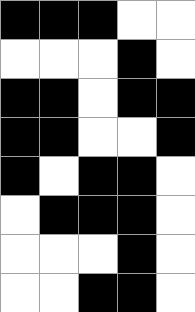[["black", "black", "black", "white", "white"], ["white", "white", "white", "black", "white"], ["black", "black", "white", "black", "black"], ["black", "black", "white", "white", "black"], ["black", "white", "black", "black", "white"], ["white", "black", "black", "black", "white"], ["white", "white", "white", "black", "white"], ["white", "white", "black", "black", "white"]]